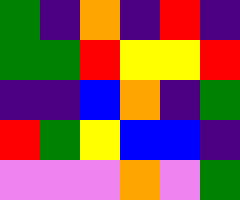[["green", "indigo", "orange", "indigo", "red", "indigo"], ["green", "green", "red", "yellow", "yellow", "red"], ["indigo", "indigo", "blue", "orange", "indigo", "green"], ["red", "green", "yellow", "blue", "blue", "indigo"], ["violet", "violet", "violet", "orange", "violet", "green"]]